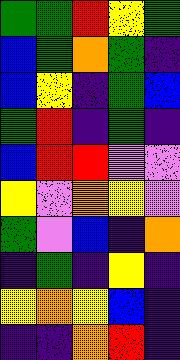[["green", "green", "red", "yellow", "green"], ["blue", "green", "orange", "green", "indigo"], ["blue", "yellow", "indigo", "green", "blue"], ["green", "red", "indigo", "green", "indigo"], ["blue", "red", "red", "violet", "violet"], ["yellow", "violet", "orange", "yellow", "violet"], ["green", "violet", "blue", "indigo", "orange"], ["indigo", "green", "indigo", "yellow", "indigo"], ["yellow", "orange", "yellow", "blue", "indigo"], ["indigo", "indigo", "orange", "red", "indigo"]]